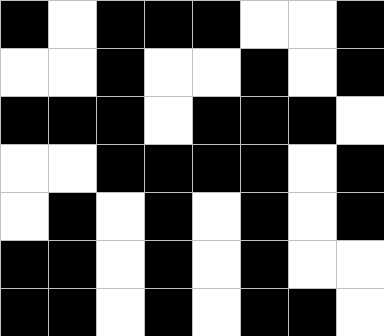[["black", "white", "black", "black", "black", "white", "white", "black"], ["white", "white", "black", "white", "white", "black", "white", "black"], ["black", "black", "black", "white", "black", "black", "black", "white"], ["white", "white", "black", "black", "black", "black", "white", "black"], ["white", "black", "white", "black", "white", "black", "white", "black"], ["black", "black", "white", "black", "white", "black", "white", "white"], ["black", "black", "white", "black", "white", "black", "black", "white"]]